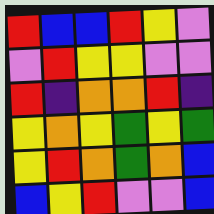[["red", "blue", "blue", "red", "yellow", "violet"], ["violet", "red", "yellow", "yellow", "violet", "violet"], ["red", "indigo", "orange", "orange", "red", "indigo"], ["yellow", "orange", "yellow", "green", "yellow", "green"], ["yellow", "red", "orange", "green", "orange", "blue"], ["blue", "yellow", "red", "violet", "violet", "blue"]]